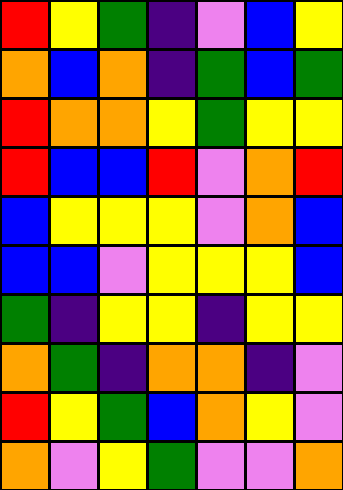[["red", "yellow", "green", "indigo", "violet", "blue", "yellow"], ["orange", "blue", "orange", "indigo", "green", "blue", "green"], ["red", "orange", "orange", "yellow", "green", "yellow", "yellow"], ["red", "blue", "blue", "red", "violet", "orange", "red"], ["blue", "yellow", "yellow", "yellow", "violet", "orange", "blue"], ["blue", "blue", "violet", "yellow", "yellow", "yellow", "blue"], ["green", "indigo", "yellow", "yellow", "indigo", "yellow", "yellow"], ["orange", "green", "indigo", "orange", "orange", "indigo", "violet"], ["red", "yellow", "green", "blue", "orange", "yellow", "violet"], ["orange", "violet", "yellow", "green", "violet", "violet", "orange"]]